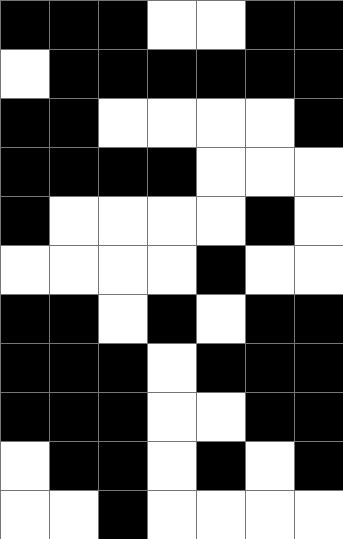[["black", "black", "black", "white", "white", "black", "black"], ["white", "black", "black", "black", "black", "black", "black"], ["black", "black", "white", "white", "white", "white", "black"], ["black", "black", "black", "black", "white", "white", "white"], ["black", "white", "white", "white", "white", "black", "white"], ["white", "white", "white", "white", "black", "white", "white"], ["black", "black", "white", "black", "white", "black", "black"], ["black", "black", "black", "white", "black", "black", "black"], ["black", "black", "black", "white", "white", "black", "black"], ["white", "black", "black", "white", "black", "white", "black"], ["white", "white", "black", "white", "white", "white", "white"]]